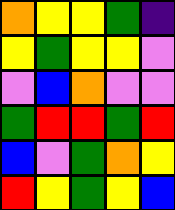[["orange", "yellow", "yellow", "green", "indigo"], ["yellow", "green", "yellow", "yellow", "violet"], ["violet", "blue", "orange", "violet", "violet"], ["green", "red", "red", "green", "red"], ["blue", "violet", "green", "orange", "yellow"], ["red", "yellow", "green", "yellow", "blue"]]